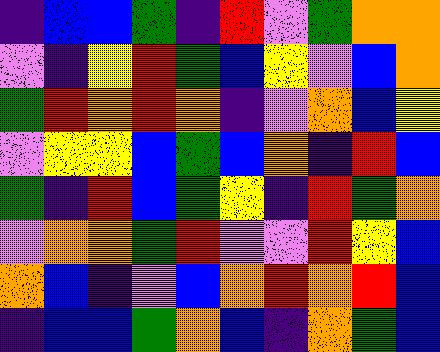[["indigo", "blue", "blue", "green", "indigo", "red", "violet", "green", "orange", "orange"], ["violet", "indigo", "yellow", "red", "green", "blue", "yellow", "violet", "blue", "orange"], ["green", "red", "orange", "red", "orange", "indigo", "violet", "orange", "blue", "yellow"], ["violet", "yellow", "yellow", "blue", "green", "blue", "orange", "indigo", "red", "blue"], ["green", "indigo", "red", "blue", "green", "yellow", "indigo", "red", "green", "orange"], ["violet", "orange", "orange", "green", "red", "violet", "violet", "red", "yellow", "blue"], ["orange", "blue", "indigo", "violet", "blue", "orange", "red", "orange", "red", "blue"], ["indigo", "blue", "blue", "green", "orange", "blue", "indigo", "orange", "green", "blue"]]